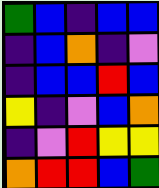[["green", "blue", "indigo", "blue", "blue"], ["indigo", "blue", "orange", "indigo", "violet"], ["indigo", "blue", "blue", "red", "blue"], ["yellow", "indigo", "violet", "blue", "orange"], ["indigo", "violet", "red", "yellow", "yellow"], ["orange", "red", "red", "blue", "green"]]